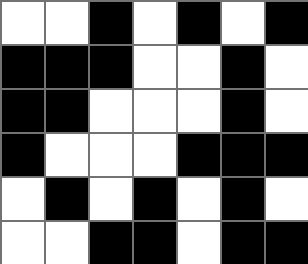[["white", "white", "black", "white", "black", "white", "black"], ["black", "black", "black", "white", "white", "black", "white"], ["black", "black", "white", "white", "white", "black", "white"], ["black", "white", "white", "white", "black", "black", "black"], ["white", "black", "white", "black", "white", "black", "white"], ["white", "white", "black", "black", "white", "black", "black"]]